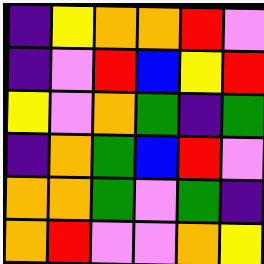[["indigo", "yellow", "orange", "orange", "red", "violet"], ["indigo", "violet", "red", "blue", "yellow", "red"], ["yellow", "violet", "orange", "green", "indigo", "green"], ["indigo", "orange", "green", "blue", "red", "violet"], ["orange", "orange", "green", "violet", "green", "indigo"], ["orange", "red", "violet", "violet", "orange", "yellow"]]